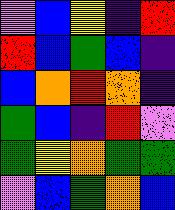[["violet", "blue", "yellow", "indigo", "red"], ["red", "blue", "green", "blue", "indigo"], ["blue", "orange", "red", "orange", "indigo"], ["green", "blue", "indigo", "red", "violet"], ["green", "yellow", "orange", "green", "green"], ["violet", "blue", "green", "orange", "blue"]]